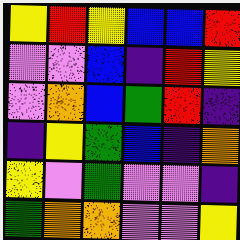[["yellow", "red", "yellow", "blue", "blue", "red"], ["violet", "violet", "blue", "indigo", "red", "yellow"], ["violet", "orange", "blue", "green", "red", "indigo"], ["indigo", "yellow", "green", "blue", "indigo", "orange"], ["yellow", "violet", "green", "violet", "violet", "indigo"], ["green", "orange", "orange", "violet", "violet", "yellow"]]